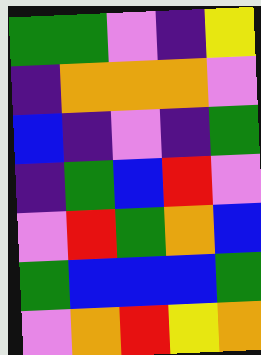[["green", "green", "violet", "indigo", "yellow"], ["indigo", "orange", "orange", "orange", "violet"], ["blue", "indigo", "violet", "indigo", "green"], ["indigo", "green", "blue", "red", "violet"], ["violet", "red", "green", "orange", "blue"], ["green", "blue", "blue", "blue", "green"], ["violet", "orange", "red", "yellow", "orange"]]